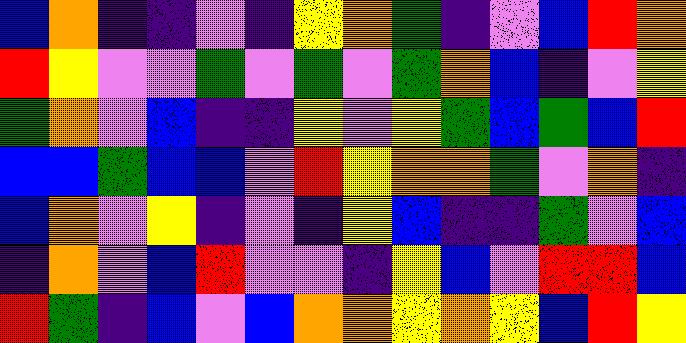[["blue", "orange", "indigo", "indigo", "violet", "indigo", "yellow", "orange", "green", "indigo", "violet", "blue", "red", "orange"], ["red", "yellow", "violet", "violet", "green", "violet", "green", "violet", "green", "orange", "blue", "indigo", "violet", "yellow"], ["green", "orange", "violet", "blue", "indigo", "indigo", "yellow", "violet", "yellow", "green", "blue", "green", "blue", "red"], ["blue", "blue", "green", "blue", "blue", "violet", "red", "yellow", "orange", "orange", "green", "violet", "orange", "indigo"], ["blue", "orange", "violet", "yellow", "indigo", "violet", "indigo", "yellow", "blue", "indigo", "indigo", "green", "violet", "blue"], ["indigo", "orange", "violet", "blue", "red", "violet", "violet", "indigo", "yellow", "blue", "violet", "red", "red", "blue"], ["red", "green", "indigo", "blue", "violet", "blue", "orange", "orange", "yellow", "orange", "yellow", "blue", "red", "yellow"]]